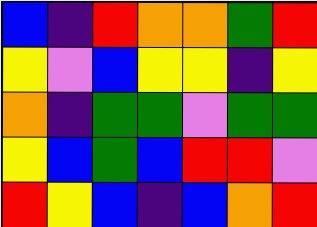[["blue", "indigo", "red", "orange", "orange", "green", "red"], ["yellow", "violet", "blue", "yellow", "yellow", "indigo", "yellow"], ["orange", "indigo", "green", "green", "violet", "green", "green"], ["yellow", "blue", "green", "blue", "red", "red", "violet"], ["red", "yellow", "blue", "indigo", "blue", "orange", "red"]]